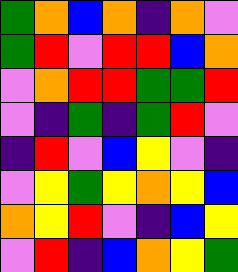[["green", "orange", "blue", "orange", "indigo", "orange", "violet"], ["green", "red", "violet", "red", "red", "blue", "orange"], ["violet", "orange", "red", "red", "green", "green", "red"], ["violet", "indigo", "green", "indigo", "green", "red", "violet"], ["indigo", "red", "violet", "blue", "yellow", "violet", "indigo"], ["violet", "yellow", "green", "yellow", "orange", "yellow", "blue"], ["orange", "yellow", "red", "violet", "indigo", "blue", "yellow"], ["violet", "red", "indigo", "blue", "orange", "yellow", "green"]]